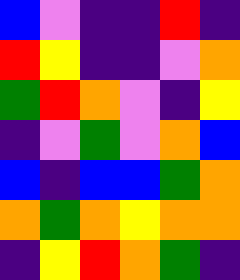[["blue", "violet", "indigo", "indigo", "red", "indigo"], ["red", "yellow", "indigo", "indigo", "violet", "orange"], ["green", "red", "orange", "violet", "indigo", "yellow"], ["indigo", "violet", "green", "violet", "orange", "blue"], ["blue", "indigo", "blue", "blue", "green", "orange"], ["orange", "green", "orange", "yellow", "orange", "orange"], ["indigo", "yellow", "red", "orange", "green", "indigo"]]